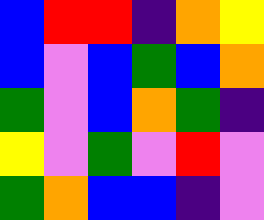[["blue", "red", "red", "indigo", "orange", "yellow"], ["blue", "violet", "blue", "green", "blue", "orange"], ["green", "violet", "blue", "orange", "green", "indigo"], ["yellow", "violet", "green", "violet", "red", "violet"], ["green", "orange", "blue", "blue", "indigo", "violet"]]